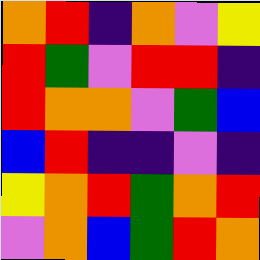[["orange", "red", "indigo", "orange", "violet", "yellow"], ["red", "green", "violet", "red", "red", "indigo"], ["red", "orange", "orange", "violet", "green", "blue"], ["blue", "red", "indigo", "indigo", "violet", "indigo"], ["yellow", "orange", "red", "green", "orange", "red"], ["violet", "orange", "blue", "green", "red", "orange"]]